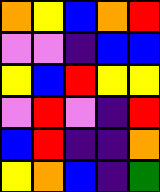[["orange", "yellow", "blue", "orange", "red"], ["violet", "violet", "indigo", "blue", "blue"], ["yellow", "blue", "red", "yellow", "yellow"], ["violet", "red", "violet", "indigo", "red"], ["blue", "red", "indigo", "indigo", "orange"], ["yellow", "orange", "blue", "indigo", "green"]]